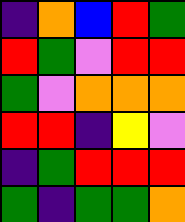[["indigo", "orange", "blue", "red", "green"], ["red", "green", "violet", "red", "red"], ["green", "violet", "orange", "orange", "orange"], ["red", "red", "indigo", "yellow", "violet"], ["indigo", "green", "red", "red", "red"], ["green", "indigo", "green", "green", "orange"]]